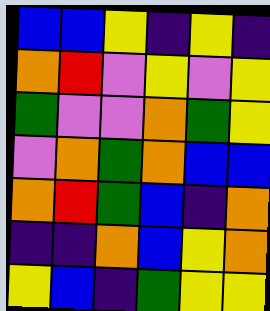[["blue", "blue", "yellow", "indigo", "yellow", "indigo"], ["orange", "red", "violet", "yellow", "violet", "yellow"], ["green", "violet", "violet", "orange", "green", "yellow"], ["violet", "orange", "green", "orange", "blue", "blue"], ["orange", "red", "green", "blue", "indigo", "orange"], ["indigo", "indigo", "orange", "blue", "yellow", "orange"], ["yellow", "blue", "indigo", "green", "yellow", "yellow"]]